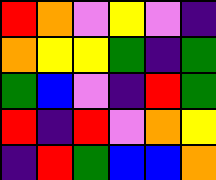[["red", "orange", "violet", "yellow", "violet", "indigo"], ["orange", "yellow", "yellow", "green", "indigo", "green"], ["green", "blue", "violet", "indigo", "red", "green"], ["red", "indigo", "red", "violet", "orange", "yellow"], ["indigo", "red", "green", "blue", "blue", "orange"]]